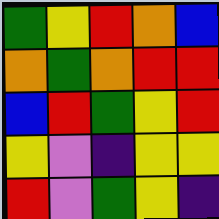[["green", "yellow", "red", "orange", "blue"], ["orange", "green", "orange", "red", "red"], ["blue", "red", "green", "yellow", "red"], ["yellow", "violet", "indigo", "yellow", "yellow"], ["red", "violet", "green", "yellow", "indigo"]]